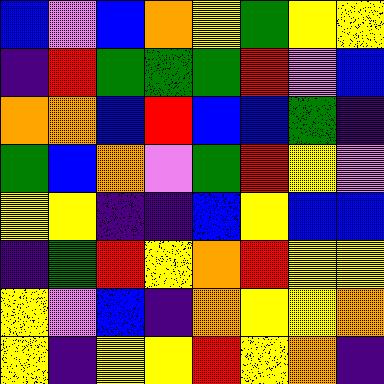[["blue", "violet", "blue", "orange", "yellow", "green", "yellow", "yellow"], ["indigo", "red", "green", "green", "green", "red", "violet", "blue"], ["orange", "orange", "blue", "red", "blue", "blue", "green", "indigo"], ["green", "blue", "orange", "violet", "green", "red", "yellow", "violet"], ["yellow", "yellow", "indigo", "indigo", "blue", "yellow", "blue", "blue"], ["indigo", "green", "red", "yellow", "orange", "red", "yellow", "yellow"], ["yellow", "violet", "blue", "indigo", "orange", "yellow", "yellow", "orange"], ["yellow", "indigo", "yellow", "yellow", "red", "yellow", "orange", "indigo"]]